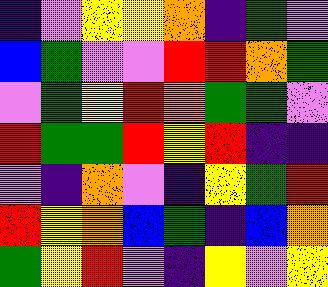[["indigo", "violet", "yellow", "yellow", "orange", "indigo", "green", "violet"], ["blue", "green", "violet", "violet", "red", "red", "orange", "green"], ["violet", "green", "yellow", "red", "orange", "green", "green", "violet"], ["red", "green", "green", "red", "yellow", "red", "indigo", "indigo"], ["violet", "indigo", "orange", "violet", "indigo", "yellow", "green", "red"], ["red", "yellow", "orange", "blue", "green", "indigo", "blue", "orange"], ["green", "yellow", "red", "violet", "indigo", "yellow", "violet", "yellow"]]